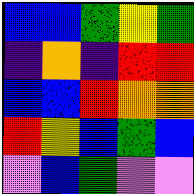[["blue", "blue", "green", "yellow", "green"], ["indigo", "orange", "indigo", "red", "red"], ["blue", "blue", "red", "orange", "orange"], ["red", "yellow", "blue", "green", "blue"], ["violet", "blue", "green", "violet", "violet"]]